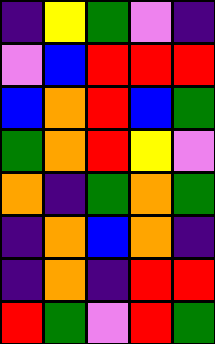[["indigo", "yellow", "green", "violet", "indigo"], ["violet", "blue", "red", "red", "red"], ["blue", "orange", "red", "blue", "green"], ["green", "orange", "red", "yellow", "violet"], ["orange", "indigo", "green", "orange", "green"], ["indigo", "orange", "blue", "orange", "indigo"], ["indigo", "orange", "indigo", "red", "red"], ["red", "green", "violet", "red", "green"]]